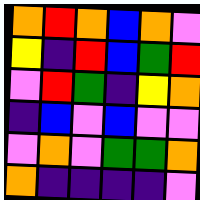[["orange", "red", "orange", "blue", "orange", "violet"], ["yellow", "indigo", "red", "blue", "green", "red"], ["violet", "red", "green", "indigo", "yellow", "orange"], ["indigo", "blue", "violet", "blue", "violet", "violet"], ["violet", "orange", "violet", "green", "green", "orange"], ["orange", "indigo", "indigo", "indigo", "indigo", "violet"]]